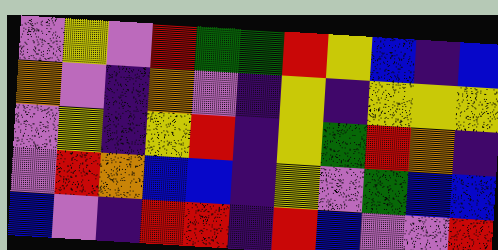[["violet", "yellow", "violet", "red", "green", "green", "red", "yellow", "blue", "indigo", "blue"], ["orange", "violet", "indigo", "orange", "violet", "indigo", "yellow", "indigo", "yellow", "yellow", "yellow"], ["violet", "yellow", "indigo", "yellow", "red", "indigo", "yellow", "green", "red", "orange", "indigo"], ["violet", "red", "orange", "blue", "blue", "indigo", "yellow", "violet", "green", "blue", "blue"], ["blue", "violet", "indigo", "red", "red", "indigo", "red", "blue", "violet", "violet", "red"]]